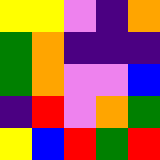[["yellow", "yellow", "violet", "indigo", "orange"], ["green", "orange", "indigo", "indigo", "indigo"], ["green", "orange", "violet", "violet", "blue"], ["indigo", "red", "violet", "orange", "green"], ["yellow", "blue", "red", "green", "red"]]